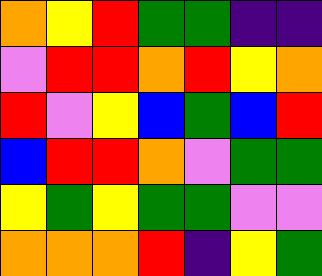[["orange", "yellow", "red", "green", "green", "indigo", "indigo"], ["violet", "red", "red", "orange", "red", "yellow", "orange"], ["red", "violet", "yellow", "blue", "green", "blue", "red"], ["blue", "red", "red", "orange", "violet", "green", "green"], ["yellow", "green", "yellow", "green", "green", "violet", "violet"], ["orange", "orange", "orange", "red", "indigo", "yellow", "green"]]